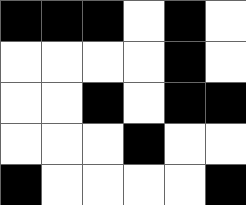[["black", "black", "black", "white", "black", "white"], ["white", "white", "white", "white", "black", "white"], ["white", "white", "black", "white", "black", "black"], ["white", "white", "white", "black", "white", "white"], ["black", "white", "white", "white", "white", "black"]]